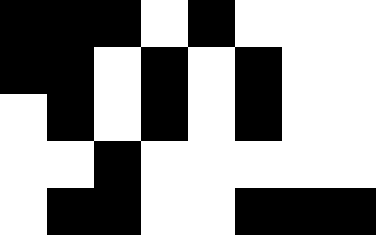[["black", "black", "black", "white", "black", "white", "white", "white"], ["black", "black", "white", "black", "white", "black", "white", "white"], ["white", "black", "white", "black", "white", "black", "white", "white"], ["white", "white", "black", "white", "white", "white", "white", "white"], ["white", "black", "black", "white", "white", "black", "black", "black"]]